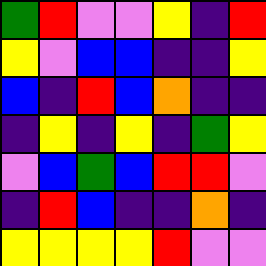[["green", "red", "violet", "violet", "yellow", "indigo", "red"], ["yellow", "violet", "blue", "blue", "indigo", "indigo", "yellow"], ["blue", "indigo", "red", "blue", "orange", "indigo", "indigo"], ["indigo", "yellow", "indigo", "yellow", "indigo", "green", "yellow"], ["violet", "blue", "green", "blue", "red", "red", "violet"], ["indigo", "red", "blue", "indigo", "indigo", "orange", "indigo"], ["yellow", "yellow", "yellow", "yellow", "red", "violet", "violet"]]